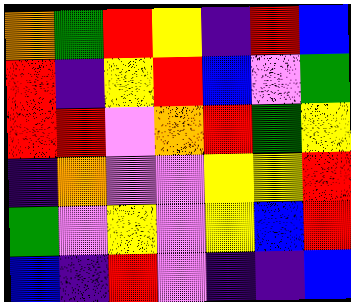[["orange", "green", "red", "yellow", "indigo", "red", "blue"], ["red", "indigo", "yellow", "red", "blue", "violet", "green"], ["red", "red", "violet", "orange", "red", "green", "yellow"], ["indigo", "orange", "violet", "violet", "yellow", "yellow", "red"], ["green", "violet", "yellow", "violet", "yellow", "blue", "red"], ["blue", "indigo", "red", "violet", "indigo", "indigo", "blue"]]